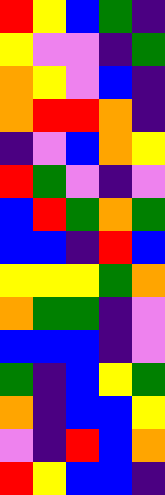[["red", "yellow", "blue", "green", "indigo"], ["yellow", "violet", "violet", "indigo", "green"], ["orange", "yellow", "violet", "blue", "indigo"], ["orange", "red", "red", "orange", "indigo"], ["indigo", "violet", "blue", "orange", "yellow"], ["red", "green", "violet", "indigo", "violet"], ["blue", "red", "green", "orange", "green"], ["blue", "blue", "indigo", "red", "blue"], ["yellow", "yellow", "yellow", "green", "orange"], ["orange", "green", "green", "indigo", "violet"], ["blue", "blue", "blue", "indigo", "violet"], ["green", "indigo", "blue", "yellow", "green"], ["orange", "indigo", "blue", "blue", "yellow"], ["violet", "indigo", "red", "blue", "orange"], ["red", "yellow", "blue", "blue", "indigo"]]